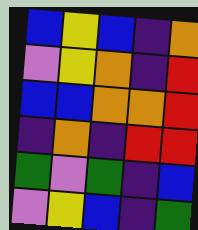[["blue", "yellow", "blue", "indigo", "orange"], ["violet", "yellow", "orange", "indigo", "red"], ["blue", "blue", "orange", "orange", "red"], ["indigo", "orange", "indigo", "red", "red"], ["green", "violet", "green", "indigo", "blue"], ["violet", "yellow", "blue", "indigo", "green"]]